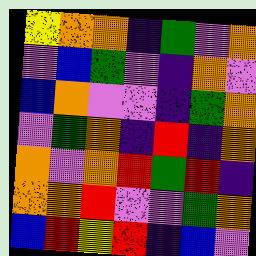[["yellow", "orange", "orange", "indigo", "green", "violet", "orange"], ["violet", "blue", "green", "violet", "indigo", "orange", "violet"], ["blue", "orange", "violet", "violet", "indigo", "green", "orange"], ["violet", "green", "orange", "indigo", "red", "indigo", "orange"], ["orange", "violet", "orange", "red", "green", "red", "indigo"], ["orange", "orange", "red", "violet", "violet", "green", "orange"], ["blue", "red", "yellow", "red", "indigo", "blue", "violet"]]